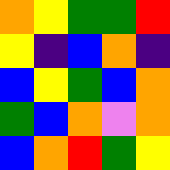[["orange", "yellow", "green", "green", "red"], ["yellow", "indigo", "blue", "orange", "indigo"], ["blue", "yellow", "green", "blue", "orange"], ["green", "blue", "orange", "violet", "orange"], ["blue", "orange", "red", "green", "yellow"]]